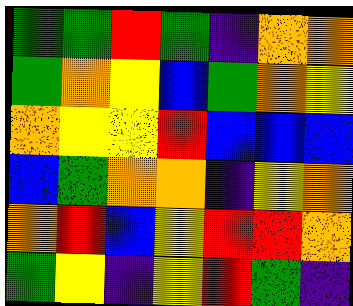[["green", "green", "red", "green", "indigo", "orange", "orange"], ["green", "orange", "yellow", "blue", "green", "orange", "yellow"], ["orange", "yellow", "yellow", "red", "blue", "blue", "blue"], ["blue", "green", "orange", "orange", "indigo", "yellow", "orange"], ["orange", "red", "blue", "yellow", "red", "red", "orange"], ["green", "yellow", "indigo", "yellow", "red", "green", "indigo"]]